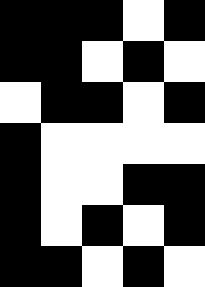[["black", "black", "black", "white", "black"], ["black", "black", "white", "black", "white"], ["white", "black", "black", "white", "black"], ["black", "white", "white", "white", "white"], ["black", "white", "white", "black", "black"], ["black", "white", "black", "white", "black"], ["black", "black", "white", "black", "white"]]